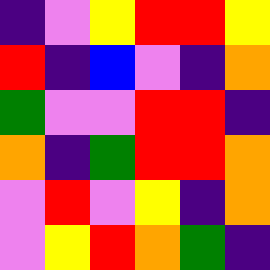[["indigo", "violet", "yellow", "red", "red", "yellow"], ["red", "indigo", "blue", "violet", "indigo", "orange"], ["green", "violet", "violet", "red", "red", "indigo"], ["orange", "indigo", "green", "red", "red", "orange"], ["violet", "red", "violet", "yellow", "indigo", "orange"], ["violet", "yellow", "red", "orange", "green", "indigo"]]